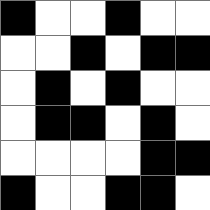[["black", "white", "white", "black", "white", "white"], ["white", "white", "black", "white", "black", "black"], ["white", "black", "white", "black", "white", "white"], ["white", "black", "black", "white", "black", "white"], ["white", "white", "white", "white", "black", "black"], ["black", "white", "white", "black", "black", "white"]]